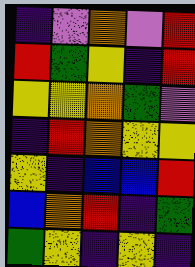[["indigo", "violet", "orange", "violet", "red"], ["red", "green", "yellow", "indigo", "red"], ["yellow", "yellow", "orange", "green", "violet"], ["indigo", "red", "orange", "yellow", "yellow"], ["yellow", "indigo", "blue", "blue", "red"], ["blue", "orange", "red", "indigo", "green"], ["green", "yellow", "indigo", "yellow", "indigo"]]